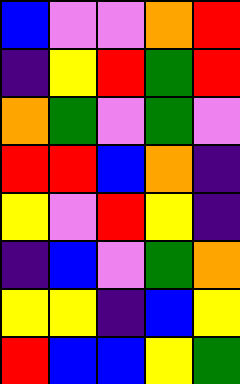[["blue", "violet", "violet", "orange", "red"], ["indigo", "yellow", "red", "green", "red"], ["orange", "green", "violet", "green", "violet"], ["red", "red", "blue", "orange", "indigo"], ["yellow", "violet", "red", "yellow", "indigo"], ["indigo", "blue", "violet", "green", "orange"], ["yellow", "yellow", "indigo", "blue", "yellow"], ["red", "blue", "blue", "yellow", "green"]]